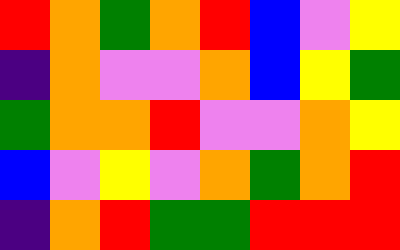[["red", "orange", "green", "orange", "red", "blue", "violet", "yellow"], ["indigo", "orange", "violet", "violet", "orange", "blue", "yellow", "green"], ["green", "orange", "orange", "red", "violet", "violet", "orange", "yellow"], ["blue", "violet", "yellow", "violet", "orange", "green", "orange", "red"], ["indigo", "orange", "red", "green", "green", "red", "red", "red"]]